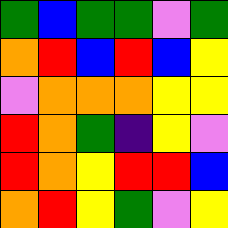[["green", "blue", "green", "green", "violet", "green"], ["orange", "red", "blue", "red", "blue", "yellow"], ["violet", "orange", "orange", "orange", "yellow", "yellow"], ["red", "orange", "green", "indigo", "yellow", "violet"], ["red", "orange", "yellow", "red", "red", "blue"], ["orange", "red", "yellow", "green", "violet", "yellow"]]